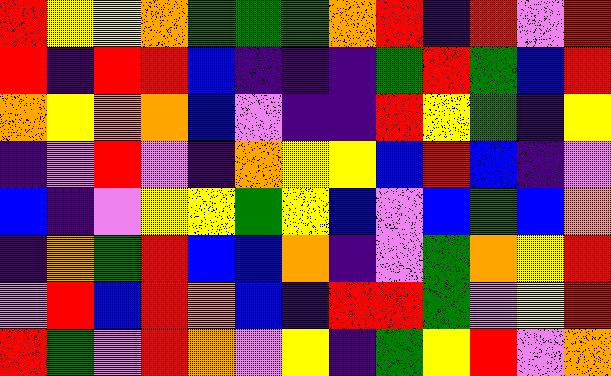[["red", "yellow", "yellow", "orange", "green", "green", "green", "orange", "red", "indigo", "red", "violet", "red"], ["red", "indigo", "red", "red", "blue", "indigo", "indigo", "indigo", "green", "red", "green", "blue", "red"], ["orange", "yellow", "orange", "orange", "blue", "violet", "indigo", "indigo", "red", "yellow", "green", "indigo", "yellow"], ["indigo", "violet", "red", "violet", "indigo", "orange", "yellow", "yellow", "blue", "red", "blue", "indigo", "violet"], ["blue", "indigo", "violet", "yellow", "yellow", "green", "yellow", "blue", "violet", "blue", "green", "blue", "orange"], ["indigo", "orange", "green", "red", "blue", "blue", "orange", "indigo", "violet", "green", "orange", "yellow", "red"], ["violet", "red", "blue", "red", "orange", "blue", "indigo", "red", "red", "green", "violet", "yellow", "red"], ["red", "green", "violet", "red", "orange", "violet", "yellow", "indigo", "green", "yellow", "red", "violet", "orange"]]